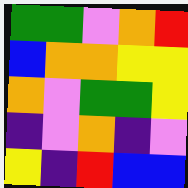[["green", "green", "violet", "orange", "red"], ["blue", "orange", "orange", "yellow", "yellow"], ["orange", "violet", "green", "green", "yellow"], ["indigo", "violet", "orange", "indigo", "violet"], ["yellow", "indigo", "red", "blue", "blue"]]